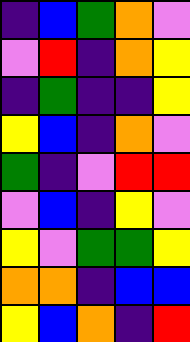[["indigo", "blue", "green", "orange", "violet"], ["violet", "red", "indigo", "orange", "yellow"], ["indigo", "green", "indigo", "indigo", "yellow"], ["yellow", "blue", "indigo", "orange", "violet"], ["green", "indigo", "violet", "red", "red"], ["violet", "blue", "indigo", "yellow", "violet"], ["yellow", "violet", "green", "green", "yellow"], ["orange", "orange", "indigo", "blue", "blue"], ["yellow", "blue", "orange", "indigo", "red"]]